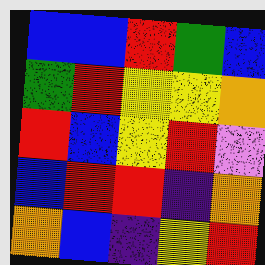[["blue", "blue", "red", "green", "blue"], ["green", "red", "yellow", "yellow", "orange"], ["red", "blue", "yellow", "red", "violet"], ["blue", "red", "red", "indigo", "orange"], ["orange", "blue", "indigo", "yellow", "red"]]